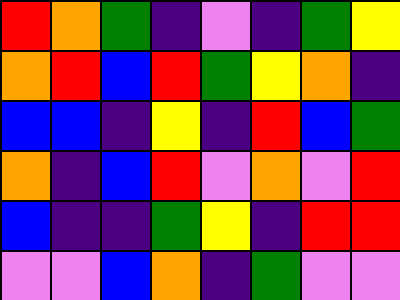[["red", "orange", "green", "indigo", "violet", "indigo", "green", "yellow"], ["orange", "red", "blue", "red", "green", "yellow", "orange", "indigo"], ["blue", "blue", "indigo", "yellow", "indigo", "red", "blue", "green"], ["orange", "indigo", "blue", "red", "violet", "orange", "violet", "red"], ["blue", "indigo", "indigo", "green", "yellow", "indigo", "red", "red"], ["violet", "violet", "blue", "orange", "indigo", "green", "violet", "violet"]]